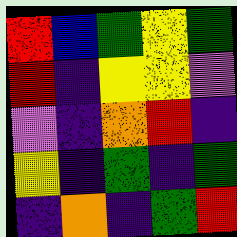[["red", "blue", "green", "yellow", "green"], ["red", "indigo", "yellow", "yellow", "violet"], ["violet", "indigo", "orange", "red", "indigo"], ["yellow", "indigo", "green", "indigo", "green"], ["indigo", "orange", "indigo", "green", "red"]]